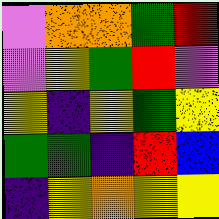[["violet", "orange", "orange", "green", "red"], ["violet", "yellow", "green", "red", "violet"], ["yellow", "indigo", "yellow", "green", "yellow"], ["green", "green", "indigo", "red", "blue"], ["indigo", "yellow", "orange", "yellow", "yellow"]]